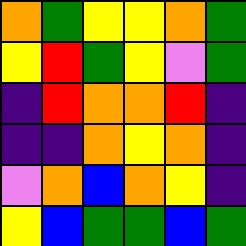[["orange", "green", "yellow", "yellow", "orange", "green"], ["yellow", "red", "green", "yellow", "violet", "green"], ["indigo", "red", "orange", "orange", "red", "indigo"], ["indigo", "indigo", "orange", "yellow", "orange", "indigo"], ["violet", "orange", "blue", "orange", "yellow", "indigo"], ["yellow", "blue", "green", "green", "blue", "green"]]